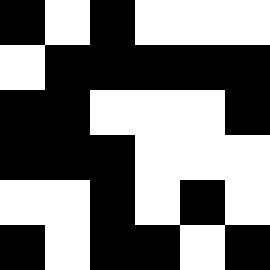[["black", "white", "black", "white", "white", "white"], ["white", "black", "black", "black", "black", "black"], ["black", "black", "white", "white", "white", "black"], ["black", "black", "black", "white", "white", "white"], ["white", "white", "black", "white", "black", "white"], ["black", "white", "black", "black", "white", "black"]]